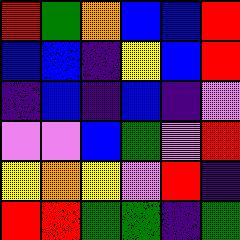[["red", "green", "orange", "blue", "blue", "red"], ["blue", "blue", "indigo", "yellow", "blue", "red"], ["indigo", "blue", "indigo", "blue", "indigo", "violet"], ["violet", "violet", "blue", "green", "violet", "red"], ["yellow", "orange", "yellow", "violet", "red", "indigo"], ["red", "red", "green", "green", "indigo", "green"]]